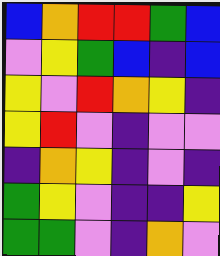[["blue", "orange", "red", "red", "green", "blue"], ["violet", "yellow", "green", "blue", "indigo", "blue"], ["yellow", "violet", "red", "orange", "yellow", "indigo"], ["yellow", "red", "violet", "indigo", "violet", "violet"], ["indigo", "orange", "yellow", "indigo", "violet", "indigo"], ["green", "yellow", "violet", "indigo", "indigo", "yellow"], ["green", "green", "violet", "indigo", "orange", "violet"]]